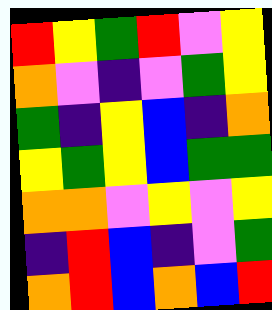[["red", "yellow", "green", "red", "violet", "yellow"], ["orange", "violet", "indigo", "violet", "green", "yellow"], ["green", "indigo", "yellow", "blue", "indigo", "orange"], ["yellow", "green", "yellow", "blue", "green", "green"], ["orange", "orange", "violet", "yellow", "violet", "yellow"], ["indigo", "red", "blue", "indigo", "violet", "green"], ["orange", "red", "blue", "orange", "blue", "red"]]